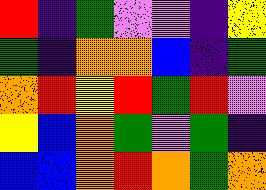[["red", "indigo", "green", "violet", "violet", "indigo", "yellow"], ["green", "indigo", "orange", "orange", "blue", "indigo", "green"], ["orange", "red", "yellow", "red", "green", "red", "violet"], ["yellow", "blue", "orange", "green", "violet", "green", "indigo"], ["blue", "blue", "orange", "red", "orange", "green", "orange"]]